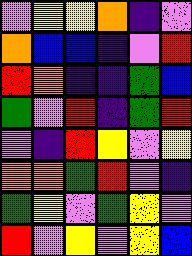[["violet", "yellow", "yellow", "orange", "indigo", "violet"], ["orange", "blue", "blue", "indigo", "violet", "red"], ["red", "orange", "indigo", "indigo", "green", "blue"], ["green", "violet", "red", "indigo", "green", "red"], ["violet", "indigo", "red", "yellow", "violet", "yellow"], ["orange", "orange", "green", "red", "violet", "indigo"], ["green", "yellow", "violet", "green", "yellow", "violet"], ["red", "violet", "yellow", "violet", "yellow", "blue"]]